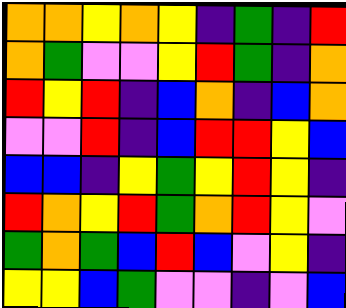[["orange", "orange", "yellow", "orange", "yellow", "indigo", "green", "indigo", "red"], ["orange", "green", "violet", "violet", "yellow", "red", "green", "indigo", "orange"], ["red", "yellow", "red", "indigo", "blue", "orange", "indigo", "blue", "orange"], ["violet", "violet", "red", "indigo", "blue", "red", "red", "yellow", "blue"], ["blue", "blue", "indigo", "yellow", "green", "yellow", "red", "yellow", "indigo"], ["red", "orange", "yellow", "red", "green", "orange", "red", "yellow", "violet"], ["green", "orange", "green", "blue", "red", "blue", "violet", "yellow", "indigo"], ["yellow", "yellow", "blue", "green", "violet", "violet", "indigo", "violet", "blue"]]